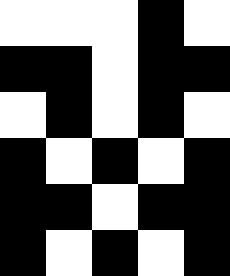[["white", "white", "white", "black", "white"], ["black", "black", "white", "black", "black"], ["white", "black", "white", "black", "white"], ["black", "white", "black", "white", "black"], ["black", "black", "white", "black", "black"], ["black", "white", "black", "white", "black"]]